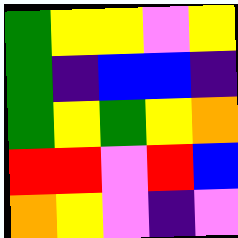[["green", "yellow", "yellow", "violet", "yellow"], ["green", "indigo", "blue", "blue", "indigo"], ["green", "yellow", "green", "yellow", "orange"], ["red", "red", "violet", "red", "blue"], ["orange", "yellow", "violet", "indigo", "violet"]]